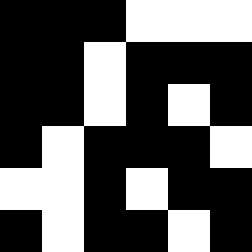[["black", "black", "black", "white", "white", "white"], ["black", "black", "white", "black", "black", "black"], ["black", "black", "white", "black", "white", "black"], ["black", "white", "black", "black", "black", "white"], ["white", "white", "black", "white", "black", "black"], ["black", "white", "black", "black", "white", "black"]]